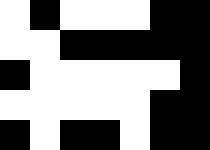[["white", "black", "white", "white", "white", "black", "black"], ["white", "white", "black", "black", "black", "black", "black"], ["black", "white", "white", "white", "white", "white", "black"], ["white", "white", "white", "white", "white", "black", "black"], ["black", "white", "black", "black", "white", "black", "black"]]